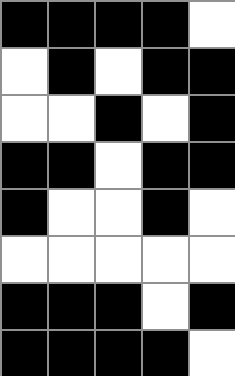[["black", "black", "black", "black", "white"], ["white", "black", "white", "black", "black"], ["white", "white", "black", "white", "black"], ["black", "black", "white", "black", "black"], ["black", "white", "white", "black", "white"], ["white", "white", "white", "white", "white"], ["black", "black", "black", "white", "black"], ["black", "black", "black", "black", "white"]]